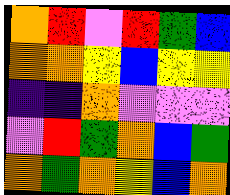[["orange", "red", "violet", "red", "green", "blue"], ["orange", "orange", "yellow", "blue", "yellow", "yellow"], ["indigo", "indigo", "orange", "violet", "violet", "violet"], ["violet", "red", "green", "orange", "blue", "green"], ["orange", "green", "orange", "yellow", "blue", "orange"]]